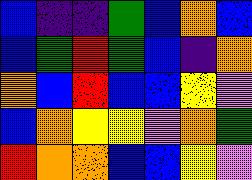[["blue", "indigo", "indigo", "green", "blue", "orange", "blue"], ["blue", "green", "red", "green", "blue", "indigo", "orange"], ["orange", "blue", "red", "blue", "blue", "yellow", "violet"], ["blue", "orange", "yellow", "yellow", "violet", "orange", "green"], ["red", "orange", "orange", "blue", "blue", "yellow", "violet"]]